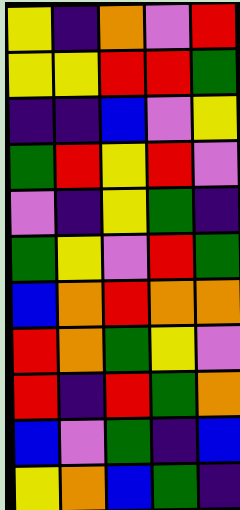[["yellow", "indigo", "orange", "violet", "red"], ["yellow", "yellow", "red", "red", "green"], ["indigo", "indigo", "blue", "violet", "yellow"], ["green", "red", "yellow", "red", "violet"], ["violet", "indigo", "yellow", "green", "indigo"], ["green", "yellow", "violet", "red", "green"], ["blue", "orange", "red", "orange", "orange"], ["red", "orange", "green", "yellow", "violet"], ["red", "indigo", "red", "green", "orange"], ["blue", "violet", "green", "indigo", "blue"], ["yellow", "orange", "blue", "green", "indigo"]]